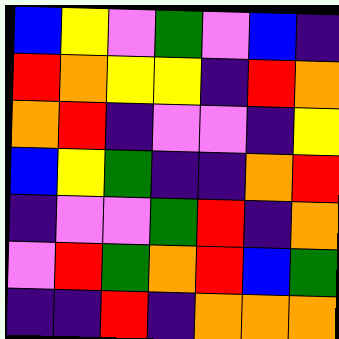[["blue", "yellow", "violet", "green", "violet", "blue", "indigo"], ["red", "orange", "yellow", "yellow", "indigo", "red", "orange"], ["orange", "red", "indigo", "violet", "violet", "indigo", "yellow"], ["blue", "yellow", "green", "indigo", "indigo", "orange", "red"], ["indigo", "violet", "violet", "green", "red", "indigo", "orange"], ["violet", "red", "green", "orange", "red", "blue", "green"], ["indigo", "indigo", "red", "indigo", "orange", "orange", "orange"]]